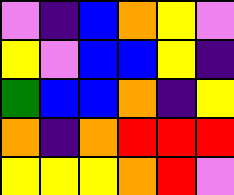[["violet", "indigo", "blue", "orange", "yellow", "violet"], ["yellow", "violet", "blue", "blue", "yellow", "indigo"], ["green", "blue", "blue", "orange", "indigo", "yellow"], ["orange", "indigo", "orange", "red", "red", "red"], ["yellow", "yellow", "yellow", "orange", "red", "violet"]]